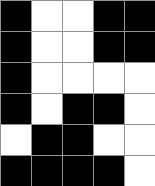[["black", "white", "white", "black", "black"], ["black", "white", "white", "black", "black"], ["black", "white", "white", "white", "white"], ["black", "white", "black", "black", "white"], ["white", "black", "black", "white", "white"], ["black", "black", "black", "black", "white"]]